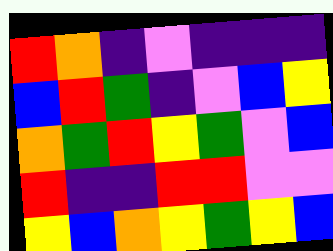[["red", "orange", "indigo", "violet", "indigo", "indigo", "indigo"], ["blue", "red", "green", "indigo", "violet", "blue", "yellow"], ["orange", "green", "red", "yellow", "green", "violet", "blue"], ["red", "indigo", "indigo", "red", "red", "violet", "violet"], ["yellow", "blue", "orange", "yellow", "green", "yellow", "blue"]]